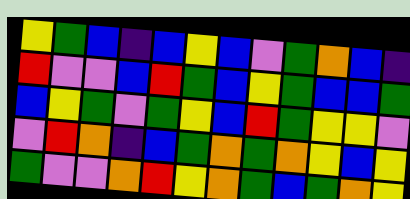[["yellow", "green", "blue", "indigo", "blue", "yellow", "blue", "violet", "green", "orange", "blue", "indigo"], ["red", "violet", "violet", "blue", "red", "green", "blue", "yellow", "green", "blue", "blue", "green"], ["blue", "yellow", "green", "violet", "green", "yellow", "blue", "red", "green", "yellow", "yellow", "violet"], ["violet", "red", "orange", "indigo", "blue", "green", "orange", "green", "orange", "yellow", "blue", "yellow"], ["green", "violet", "violet", "orange", "red", "yellow", "orange", "green", "blue", "green", "orange", "yellow"]]